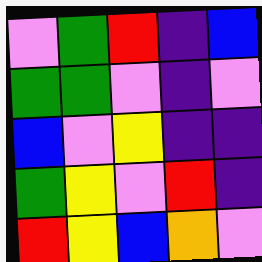[["violet", "green", "red", "indigo", "blue"], ["green", "green", "violet", "indigo", "violet"], ["blue", "violet", "yellow", "indigo", "indigo"], ["green", "yellow", "violet", "red", "indigo"], ["red", "yellow", "blue", "orange", "violet"]]